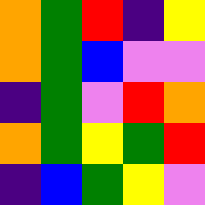[["orange", "green", "red", "indigo", "yellow"], ["orange", "green", "blue", "violet", "violet"], ["indigo", "green", "violet", "red", "orange"], ["orange", "green", "yellow", "green", "red"], ["indigo", "blue", "green", "yellow", "violet"]]